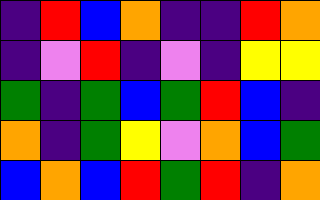[["indigo", "red", "blue", "orange", "indigo", "indigo", "red", "orange"], ["indigo", "violet", "red", "indigo", "violet", "indigo", "yellow", "yellow"], ["green", "indigo", "green", "blue", "green", "red", "blue", "indigo"], ["orange", "indigo", "green", "yellow", "violet", "orange", "blue", "green"], ["blue", "orange", "blue", "red", "green", "red", "indigo", "orange"]]